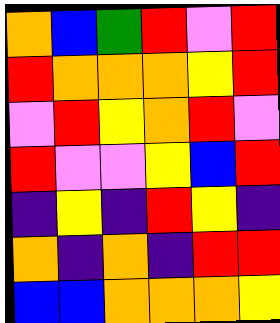[["orange", "blue", "green", "red", "violet", "red"], ["red", "orange", "orange", "orange", "yellow", "red"], ["violet", "red", "yellow", "orange", "red", "violet"], ["red", "violet", "violet", "yellow", "blue", "red"], ["indigo", "yellow", "indigo", "red", "yellow", "indigo"], ["orange", "indigo", "orange", "indigo", "red", "red"], ["blue", "blue", "orange", "orange", "orange", "yellow"]]